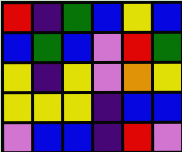[["red", "indigo", "green", "blue", "yellow", "blue"], ["blue", "green", "blue", "violet", "red", "green"], ["yellow", "indigo", "yellow", "violet", "orange", "yellow"], ["yellow", "yellow", "yellow", "indigo", "blue", "blue"], ["violet", "blue", "blue", "indigo", "red", "violet"]]